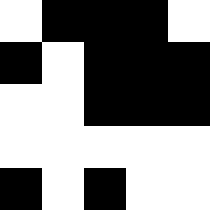[["white", "black", "black", "black", "white"], ["black", "white", "black", "black", "black"], ["white", "white", "black", "black", "black"], ["white", "white", "white", "white", "white"], ["black", "white", "black", "white", "white"]]